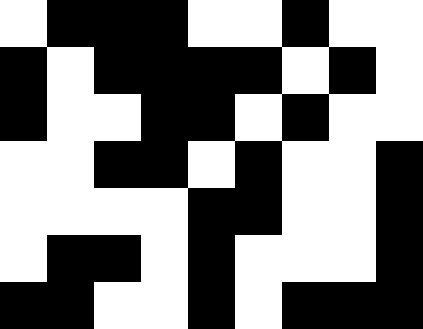[["white", "black", "black", "black", "white", "white", "black", "white", "white"], ["black", "white", "black", "black", "black", "black", "white", "black", "white"], ["black", "white", "white", "black", "black", "white", "black", "white", "white"], ["white", "white", "black", "black", "white", "black", "white", "white", "black"], ["white", "white", "white", "white", "black", "black", "white", "white", "black"], ["white", "black", "black", "white", "black", "white", "white", "white", "black"], ["black", "black", "white", "white", "black", "white", "black", "black", "black"]]